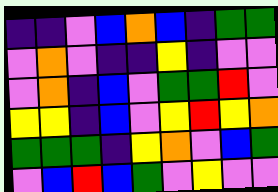[["indigo", "indigo", "violet", "blue", "orange", "blue", "indigo", "green", "green"], ["violet", "orange", "violet", "indigo", "indigo", "yellow", "indigo", "violet", "violet"], ["violet", "orange", "indigo", "blue", "violet", "green", "green", "red", "violet"], ["yellow", "yellow", "indigo", "blue", "violet", "yellow", "red", "yellow", "orange"], ["green", "green", "green", "indigo", "yellow", "orange", "violet", "blue", "green"], ["violet", "blue", "red", "blue", "green", "violet", "yellow", "violet", "violet"]]